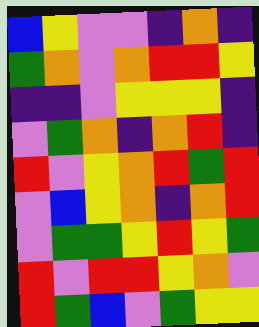[["blue", "yellow", "violet", "violet", "indigo", "orange", "indigo"], ["green", "orange", "violet", "orange", "red", "red", "yellow"], ["indigo", "indigo", "violet", "yellow", "yellow", "yellow", "indigo"], ["violet", "green", "orange", "indigo", "orange", "red", "indigo"], ["red", "violet", "yellow", "orange", "red", "green", "red"], ["violet", "blue", "yellow", "orange", "indigo", "orange", "red"], ["violet", "green", "green", "yellow", "red", "yellow", "green"], ["red", "violet", "red", "red", "yellow", "orange", "violet"], ["red", "green", "blue", "violet", "green", "yellow", "yellow"]]